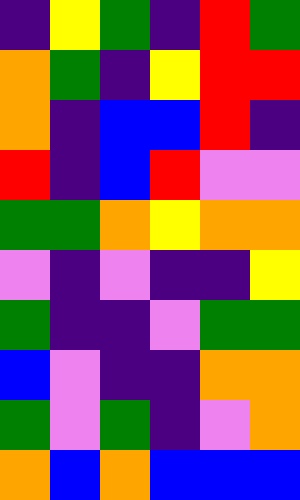[["indigo", "yellow", "green", "indigo", "red", "green"], ["orange", "green", "indigo", "yellow", "red", "red"], ["orange", "indigo", "blue", "blue", "red", "indigo"], ["red", "indigo", "blue", "red", "violet", "violet"], ["green", "green", "orange", "yellow", "orange", "orange"], ["violet", "indigo", "violet", "indigo", "indigo", "yellow"], ["green", "indigo", "indigo", "violet", "green", "green"], ["blue", "violet", "indigo", "indigo", "orange", "orange"], ["green", "violet", "green", "indigo", "violet", "orange"], ["orange", "blue", "orange", "blue", "blue", "blue"]]